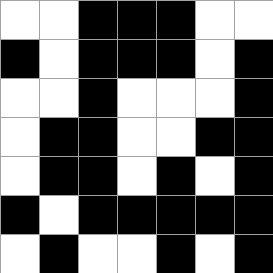[["white", "white", "black", "black", "black", "white", "white"], ["black", "white", "black", "black", "black", "white", "black"], ["white", "white", "black", "white", "white", "white", "black"], ["white", "black", "black", "white", "white", "black", "black"], ["white", "black", "black", "white", "black", "white", "black"], ["black", "white", "black", "black", "black", "black", "black"], ["white", "black", "white", "white", "black", "white", "black"]]